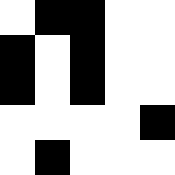[["white", "black", "black", "white", "white"], ["black", "white", "black", "white", "white"], ["black", "white", "black", "white", "white"], ["white", "white", "white", "white", "black"], ["white", "black", "white", "white", "white"]]